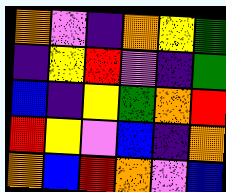[["orange", "violet", "indigo", "orange", "yellow", "green"], ["indigo", "yellow", "red", "violet", "indigo", "green"], ["blue", "indigo", "yellow", "green", "orange", "red"], ["red", "yellow", "violet", "blue", "indigo", "orange"], ["orange", "blue", "red", "orange", "violet", "blue"]]